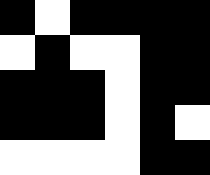[["black", "white", "black", "black", "black", "black"], ["white", "black", "white", "white", "black", "black"], ["black", "black", "black", "white", "black", "black"], ["black", "black", "black", "white", "black", "white"], ["white", "white", "white", "white", "black", "black"]]